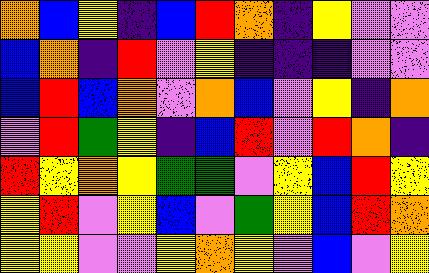[["orange", "blue", "yellow", "indigo", "blue", "red", "orange", "indigo", "yellow", "violet", "violet"], ["blue", "orange", "indigo", "red", "violet", "yellow", "indigo", "indigo", "indigo", "violet", "violet"], ["blue", "red", "blue", "orange", "violet", "orange", "blue", "violet", "yellow", "indigo", "orange"], ["violet", "red", "green", "yellow", "indigo", "blue", "red", "violet", "red", "orange", "indigo"], ["red", "yellow", "orange", "yellow", "green", "green", "violet", "yellow", "blue", "red", "yellow"], ["yellow", "red", "violet", "yellow", "blue", "violet", "green", "yellow", "blue", "red", "orange"], ["yellow", "yellow", "violet", "violet", "yellow", "orange", "yellow", "violet", "blue", "violet", "yellow"]]